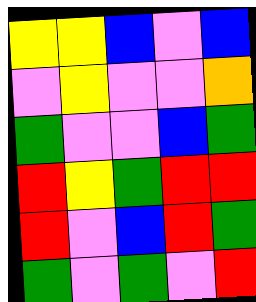[["yellow", "yellow", "blue", "violet", "blue"], ["violet", "yellow", "violet", "violet", "orange"], ["green", "violet", "violet", "blue", "green"], ["red", "yellow", "green", "red", "red"], ["red", "violet", "blue", "red", "green"], ["green", "violet", "green", "violet", "red"]]